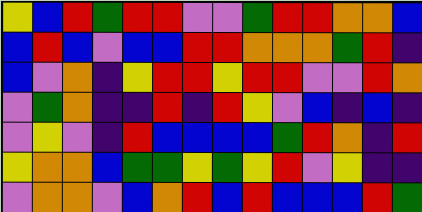[["yellow", "blue", "red", "green", "red", "red", "violet", "violet", "green", "red", "red", "orange", "orange", "blue"], ["blue", "red", "blue", "violet", "blue", "blue", "red", "red", "orange", "orange", "orange", "green", "red", "indigo"], ["blue", "violet", "orange", "indigo", "yellow", "red", "red", "yellow", "red", "red", "violet", "violet", "red", "orange"], ["violet", "green", "orange", "indigo", "indigo", "red", "indigo", "red", "yellow", "violet", "blue", "indigo", "blue", "indigo"], ["violet", "yellow", "violet", "indigo", "red", "blue", "blue", "blue", "blue", "green", "red", "orange", "indigo", "red"], ["yellow", "orange", "orange", "blue", "green", "green", "yellow", "green", "yellow", "red", "violet", "yellow", "indigo", "indigo"], ["violet", "orange", "orange", "violet", "blue", "orange", "red", "blue", "red", "blue", "blue", "blue", "red", "green"]]